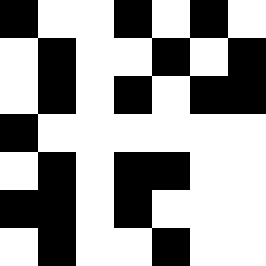[["black", "white", "white", "black", "white", "black", "white"], ["white", "black", "white", "white", "black", "white", "black"], ["white", "black", "white", "black", "white", "black", "black"], ["black", "white", "white", "white", "white", "white", "white"], ["white", "black", "white", "black", "black", "white", "white"], ["black", "black", "white", "black", "white", "white", "white"], ["white", "black", "white", "white", "black", "white", "white"]]